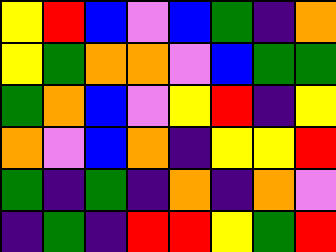[["yellow", "red", "blue", "violet", "blue", "green", "indigo", "orange"], ["yellow", "green", "orange", "orange", "violet", "blue", "green", "green"], ["green", "orange", "blue", "violet", "yellow", "red", "indigo", "yellow"], ["orange", "violet", "blue", "orange", "indigo", "yellow", "yellow", "red"], ["green", "indigo", "green", "indigo", "orange", "indigo", "orange", "violet"], ["indigo", "green", "indigo", "red", "red", "yellow", "green", "red"]]